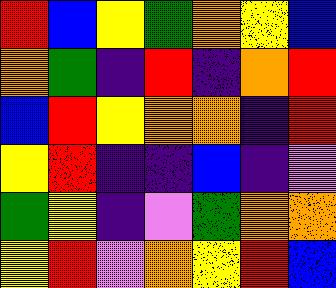[["red", "blue", "yellow", "green", "orange", "yellow", "blue"], ["orange", "green", "indigo", "red", "indigo", "orange", "red"], ["blue", "red", "yellow", "orange", "orange", "indigo", "red"], ["yellow", "red", "indigo", "indigo", "blue", "indigo", "violet"], ["green", "yellow", "indigo", "violet", "green", "orange", "orange"], ["yellow", "red", "violet", "orange", "yellow", "red", "blue"]]